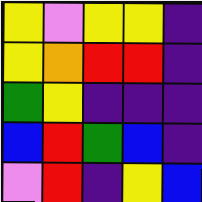[["yellow", "violet", "yellow", "yellow", "indigo"], ["yellow", "orange", "red", "red", "indigo"], ["green", "yellow", "indigo", "indigo", "indigo"], ["blue", "red", "green", "blue", "indigo"], ["violet", "red", "indigo", "yellow", "blue"]]